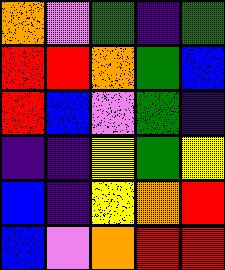[["orange", "violet", "green", "indigo", "green"], ["red", "red", "orange", "green", "blue"], ["red", "blue", "violet", "green", "indigo"], ["indigo", "indigo", "yellow", "green", "yellow"], ["blue", "indigo", "yellow", "orange", "red"], ["blue", "violet", "orange", "red", "red"]]